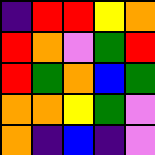[["indigo", "red", "red", "yellow", "orange"], ["red", "orange", "violet", "green", "red"], ["red", "green", "orange", "blue", "green"], ["orange", "orange", "yellow", "green", "violet"], ["orange", "indigo", "blue", "indigo", "violet"]]